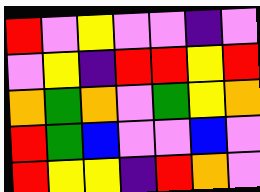[["red", "violet", "yellow", "violet", "violet", "indigo", "violet"], ["violet", "yellow", "indigo", "red", "red", "yellow", "red"], ["orange", "green", "orange", "violet", "green", "yellow", "orange"], ["red", "green", "blue", "violet", "violet", "blue", "violet"], ["red", "yellow", "yellow", "indigo", "red", "orange", "violet"]]